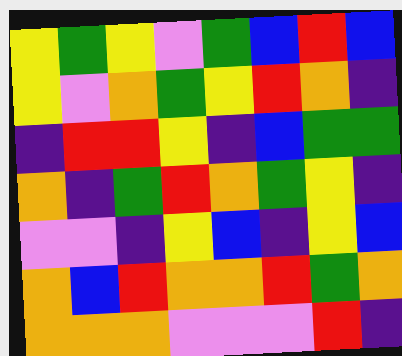[["yellow", "green", "yellow", "violet", "green", "blue", "red", "blue"], ["yellow", "violet", "orange", "green", "yellow", "red", "orange", "indigo"], ["indigo", "red", "red", "yellow", "indigo", "blue", "green", "green"], ["orange", "indigo", "green", "red", "orange", "green", "yellow", "indigo"], ["violet", "violet", "indigo", "yellow", "blue", "indigo", "yellow", "blue"], ["orange", "blue", "red", "orange", "orange", "red", "green", "orange"], ["orange", "orange", "orange", "violet", "violet", "violet", "red", "indigo"]]